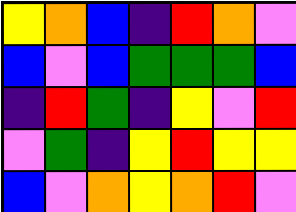[["yellow", "orange", "blue", "indigo", "red", "orange", "violet"], ["blue", "violet", "blue", "green", "green", "green", "blue"], ["indigo", "red", "green", "indigo", "yellow", "violet", "red"], ["violet", "green", "indigo", "yellow", "red", "yellow", "yellow"], ["blue", "violet", "orange", "yellow", "orange", "red", "violet"]]